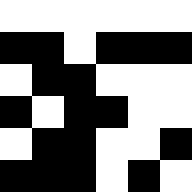[["white", "white", "white", "white", "white", "white"], ["black", "black", "white", "black", "black", "black"], ["white", "black", "black", "white", "white", "white"], ["black", "white", "black", "black", "white", "white"], ["white", "black", "black", "white", "white", "black"], ["black", "black", "black", "white", "black", "white"]]